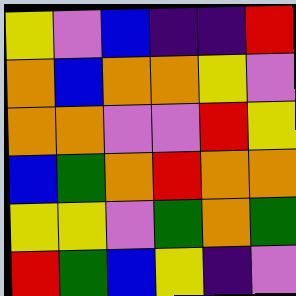[["yellow", "violet", "blue", "indigo", "indigo", "red"], ["orange", "blue", "orange", "orange", "yellow", "violet"], ["orange", "orange", "violet", "violet", "red", "yellow"], ["blue", "green", "orange", "red", "orange", "orange"], ["yellow", "yellow", "violet", "green", "orange", "green"], ["red", "green", "blue", "yellow", "indigo", "violet"]]